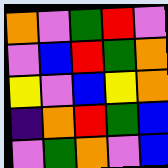[["orange", "violet", "green", "red", "violet"], ["violet", "blue", "red", "green", "orange"], ["yellow", "violet", "blue", "yellow", "orange"], ["indigo", "orange", "red", "green", "blue"], ["violet", "green", "orange", "violet", "blue"]]